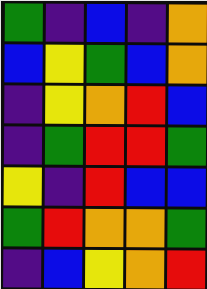[["green", "indigo", "blue", "indigo", "orange"], ["blue", "yellow", "green", "blue", "orange"], ["indigo", "yellow", "orange", "red", "blue"], ["indigo", "green", "red", "red", "green"], ["yellow", "indigo", "red", "blue", "blue"], ["green", "red", "orange", "orange", "green"], ["indigo", "blue", "yellow", "orange", "red"]]